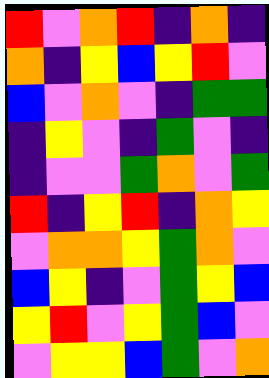[["red", "violet", "orange", "red", "indigo", "orange", "indigo"], ["orange", "indigo", "yellow", "blue", "yellow", "red", "violet"], ["blue", "violet", "orange", "violet", "indigo", "green", "green"], ["indigo", "yellow", "violet", "indigo", "green", "violet", "indigo"], ["indigo", "violet", "violet", "green", "orange", "violet", "green"], ["red", "indigo", "yellow", "red", "indigo", "orange", "yellow"], ["violet", "orange", "orange", "yellow", "green", "orange", "violet"], ["blue", "yellow", "indigo", "violet", "green", "yellow", "blue"], ["yellow", "red", "violet", "yellow", "green", "blue", "violet"], ["violet", "yellow", "yellow", "blue", "green", "violet", "orange"]]